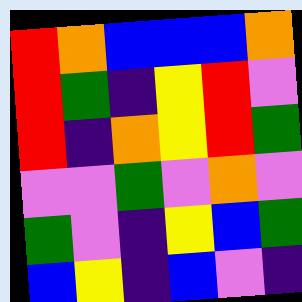[["red", "orange", "blue", "blue", "blue", "orange"], ["red", "green", "indigo", "yellow", "red", "violet"], ["red", "indigo", "orange", "yellow", "red", "green"], ["violet", "violet", "green", "violet", "orange", "violet"], ["green", "violet", "indigo", "yellow", "blue", "green"], ["blue", "yellow", "indigo", "blue", "violet", "indigo"]]